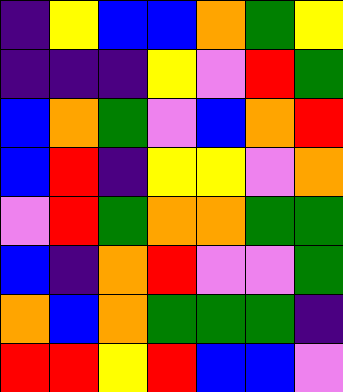[["indigo", "yellow", "blue", "blue", "orange", "green", "yellow"], ["indigo", "indigo", "indigo", "yellow", "violet", "red", "green"], ["blue", "orange", "green", "violet", "blue", "orange", "red"], ["blue", "red", "indigo", "yellow", "yellow", "violet", "orange"], ["violet", "red", "green", "orange", "orange", "green", "green"], ["blue", "indigo", "orange", "red", "violet", "violet", "green"], ["orange", "blue", "orange", "green", "green", "green", "indigo"], ["red", "red", "yellow", "red", "blue", "blue", "violet"]]